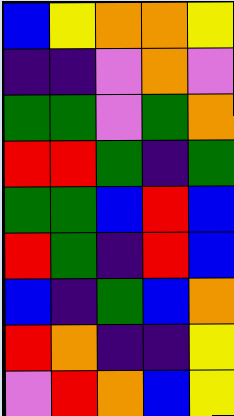[["blue", "yellow", "orange", "orange", "yellow"], ["indigo", "indigo", "violet", "orange", "violet"], ["green", "green", "violet", "green", "orange"], ["red", "red", "green", "indigo", "green"], ["green", "green", "blue", "red", "blue"], ["red", "green", "indigo", "red", "blue"], ["blue", "indigo", "green", "blue", "orange"], ["red", "orange", "indigo", "indigo", "yellow"], ["violet", "red", "orange", "blue", "yellow"]]